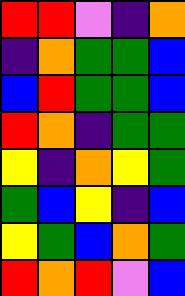[["red", "red", "violet", "indigo", "orange"], ["indigo", "orange", "green", "green", "blue"], ["blue", "red", "green", "green", "blue"], ["red", "orange", "indigo", "green", "green"], ["yellow", "indigo", "orange", "yellow", "green"], ["green", "blue", "yellow", "indigo", "blue"], ["yellow", "green", "blue", "orange", "green"], ["red", "orange", "red", "violet", "blue"]]